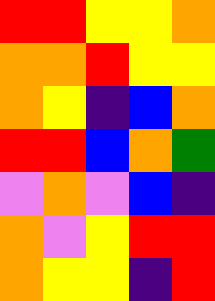[["red", "red", "yellow", "yellow", "orange"], ["orange", "orange", "red", "yellow", "yellow"], ["orange", "yellow", "indigo", "blue", "orange"], ["red", "red", "blue", "orange", "green"], ["violet", "orange", "violet", "blue", "indigo"], ["orange", "violet", "yellow", "red", "red"], ["orange", "yellow", "yellow", "indigo", "red"]]